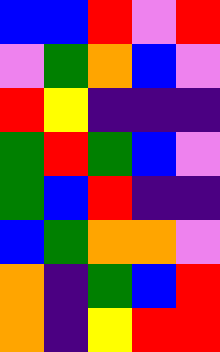[["blue", "blue", "red", "violet", "red"], ["violet", "green", "orange", "blue", "violet"], ["red", "yellow", "indigo", "indigo", "indigo"], ["green", "red", "green", "blue", "violet"], ["green", "blue", "red", "indigo", "indigo"], ["blue", "green", "orange", "orange", "violet"], ["orange", "indigo", "green", "blue", "red"], ["orange", "indigo", "yellow", "red", "red"]]